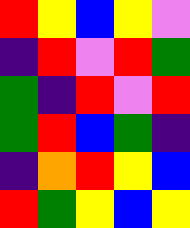[["red", "yellow", "blue", "yellow", "violet"], ["indigo", "red", "violet", "red", "green"], ["green", "indigo", "red", "violet", "red"], ["green", "red", "blue", "green", "indigo"], ["indigo", "orange", "red", "yellow", "blue"], ["red", "green", "yellow", "blue", "yellow"]]